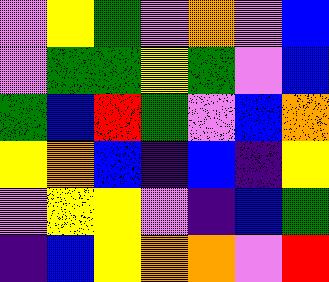[["violet", "yellow", "green", "violet", "orange", "violet", "blue"], ["violet", "green", "green", "yellow", "green", "violet", "blue"], ["green", "blue", "red", "green", "violet", "blue", "orange"], ["yellow", "orange", "blue", "indigo", "blue", "indigo", "yellow"], ["violet", "yellow", "yellow", "violet", "indigo", "blue", "green"], ["indigo", "blue", "yellow", "orange", "orange", "violet", "red"]]